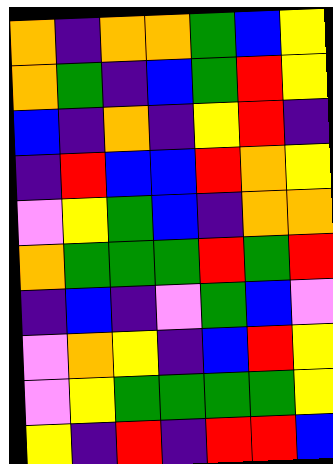[["orange", "indigo", "orange", "orange", "green", "blue", "yellow"], ["orange", "green", "indigo", "blue", "green", "red", "yellow"], ["blue", "indigo", "orange", "indigo", "yellow", "red", "indigo"], ["indigo", "red", "blue", "blue", "red", "orange", "yellow"], ["violet", "yellow", "green", "blue", "indigo", "orange", "orange"], ["orange", "green", "green", "green", "red", "green", "red"], ["indigo", "blue", "indigo", "violet", "green", "blue", "violet"], ["violet", "orange", "yellow", "indigo", "blue", "red", "yellow"], ["violet", "yellow", "green", "green", "green", "green", "yellow"], ["yellow", "indigo", "red", "indigo", "red", "red", "blue"]]